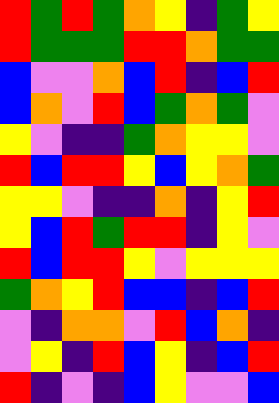[["red", "green", "red", "green", "orange", "yellow", "indigo", "green", "yellow"], ["red", "green", "green", "green", "red", "red", "orange", "green", "green"], ["blue", "violet", "violet", "orange", "blue", "red", "indigo", "blue", "red"], ["blue", "orange", "violet", "red", "blue", "green", "orange", "green", "violet"], ["yellow", "violet", "indigo", "indigo", "green", "orange", "yellow", "yellow", "violet"], ["red", "blue", "red", "red", "yellow", "blue", "yellow", "orange", "green"], ["yellow", "yellow", "violet", "indigo", "indigo", "orange", "indigo", "yellow", "red"], ["yellow", "blue", "red", "green", "red", "red", "indigo", "yellow", "violet"], ["red", "blue", "red", "red", "yellow", "violet", "yellow", "yellow", "yellow"], ["green", "orange", "yellow", "red", "blue", "blue", "indigo", "blue", "red"], ["violet", "indigo", "orange", "orange", "violet", "red", "blue", "orange", "indigo"], ["violet", "yellow", "indigo", "red", "blue", "yellow", "indigo", "blue", "red"], ["red", "indigo", "violet", "indigo", "blue", "yellow", "violet", "violet", "blue"]]